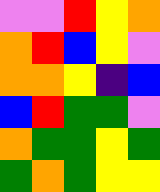[["violet", "violet", "red", "yellow", "orange"], ["orange", "red", "blue", "yellow", "violet"], ["orange", "orange", "yellow", "indigo", "blue"], ["blue", "red", "green", "green", "violet"], ["orange", "green", "green", "yellow", "green"], ["green", "orange", "green", "yellow", "yellow"]]